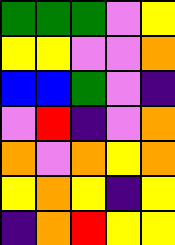[["green", "green", "green", "violet", "yellow"], ["yellow", "yellow", "violet", "violet", "orange"], ["blue", "blue", "green", "violet", "indigo"], ["violet", "red", "indigo", "violet", "orange"], ["orange", "violet", "orange", "yellow", "orange"], ["yellow", "orange", "yellow", "indigo", "yellow"], ["indigo", "orange", "red", "yellow", "yellow"]]